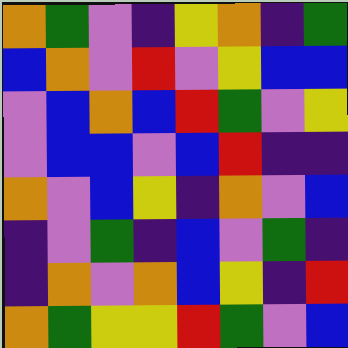[["orange", "green", "violet", "indigo", "yellow", "orange", "indigo", "green"], ["blue", "orange", "violet", "red", "violet", "yellow", "blue", "blue"], ["violet", "blue", "orange", "blue", "red", "green", "violet", "yellow"], ["violet", "blue", "blue", "violet", "blue", "red", "indigo", "indigo"], ["orange", "violet", "blue", "yellow", "indigo", "orange", "violet", "blue"], ["indigo", "violet", "green", "indigo", "blue", "violet", "green", "indigo"], ["indigo", "orange", "violet", "orange", "blue", "yellow", "indigo", "red"], ["orange", "green", "yellow", "yellow", "red", "green", "violet", "blue"]]